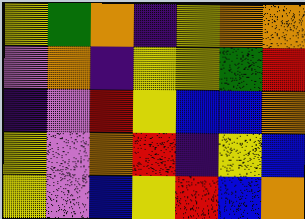[["yellow", "green", "orange", "indigo", "yellow", "orange", "orange"], ["violet", "orange", "indigo", "yellow", "yellow", "green", "red"], ["indigo", "violet", "red", "yellow", "blue", "blue", "orange"], ["yellow", "violet", "orange", "red", "indigo", "yellow", "blue"], ["yellow", "violet", "blue", "yellow", "red", "blue", "orange"]]